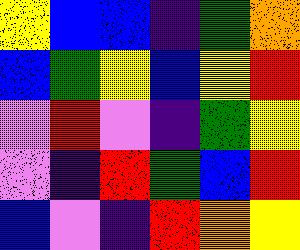[["yellow", "blue", "blue", "indigo", "green", "orange"], ["blue", "green", "yellow", "blue", "yellow", "red"], ["violet", "red", "violet", "indigo", "green", "yellow"], ["violet", "indigo", "red", "green", "blue", "red"], ["blue", "violet", "indigo", "red", "orange", "yellow"]]